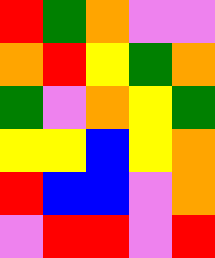[["red", "green", "orange", "violet", "violet"], ["orange", "red", "yellow", "green", "orange"], ["green", "violet", "orange", "yellow", "green"], ["yellow", "yellow", "blue", "yellow", "orange"], ["red", "blue", "blue", "violet", "orange"], ["violet", "red", "red", "violet", "red"]]